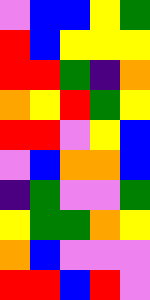[["violet", "blue", "blue", "yellow", "green"], ["red", "blue", "yellow", "yellow", "yellow"], ["red", "red", "green", "indigo", "orange"], ["orange", "yellow", "red", "green", "yellow"], ["red", "red", "violet", "yellow", "blue"], ["violet", "blue", "orange", "orange", "blue"], ["indigo", "green", "violet", "violet", "green"], ["yellow", "green", "green", "orange", "yellow"], ["orange", "blue", "violet", "violet", "violet"], ["red", "red", "blue", "red", "violet"]]